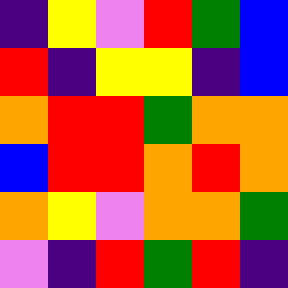[["indigo", "yellow", "violet", "red", "green", "blue"], ["red", "indigo", "yellow", "yellow", "indigo", "blue"], ["orange", "red", "red", "green", "orange", "orange"], ["blue", "red", "red", "orange", "red", "orange"], ["orange", "yellow", "violet", "orange", "orange", "green"], ["violet", "indigo", "red", "green", "red", "indigo"]]